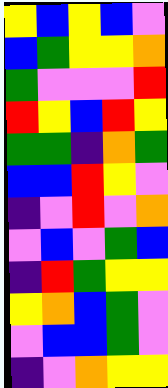[["yellow", "blue", "yellow", "blue", "violet"], ["blue", "green", "yellow", "yellow", "orange"], ["green", "violet", "violet", "violet", "red"], ["red", "yellow", "blue", "red", "yellow"], ["green", "green", "indigo", "orange", "green"], ["blue", "blue", "red", "yellow", "violet"], ["indigo", "violet", "red", "violet", "orange"], ["violet", "blue", "violet", "green", "blue"], ["indigo", "red", "green", "yellow", "yellow"], ["yellow", "orange", "blue", "green", "violet"], ["violet", "blue", "blue", "green", "violet"], ["indigo", "violet", "orange", "yellow", "yellow"]]